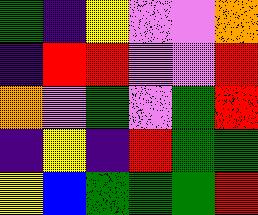[["green", "indigo", "yellow", "violet", "violet", "orange"], ["indigo", "red", "red", "violet", "violet", "red"], ["orange", "violet", "green", "violet", "green", "red"], ["indigo", "yellow", "indigo", "red", "green", "green"], ["yellow", "blue", "green", "green", "green", "red"]]